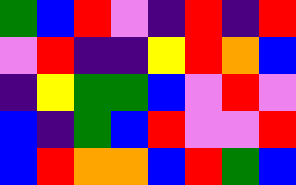[["green", "blue", "red", "violet", "indigo", "red", "indigo", "red"], ["violet", "red", "indigo", "indigo", "yellow", "red", "orange", "blue"], ["indigo", "yellow", "green", "green", "blue", "violet", "red", "violet"], ["blue", "indigo", "green", "blue", "red", "violet", "violet", "red"], ["blue", "red", "orange", "orange", "blue", "red", "green", "blue"]]